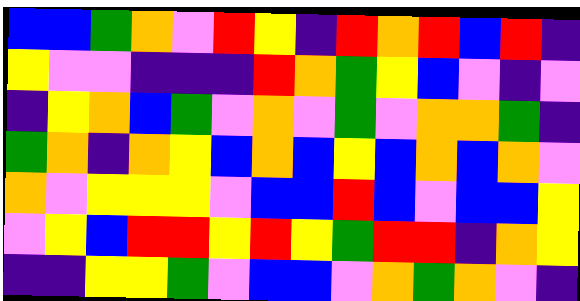[["blue", "blue", "green", "orange", "violet", "red", "yellow", "indigo", "red", "orange", "red", "blue", "red", "indigo"], ["yellow", "violet", "violet", "indigo", "indigo", "indigo", "red", "orange", "green", "yellow", "blue", "violet", "indigo", "violet"], ["indigo", "yellow", "orange", "blue", "green", "violet", "orange", "violet", "green", "violet", "orange", "orange", "green", "indigo"], ["green", "orange", "indigo", "orange", "yellow", "blue", "orange", "blue", "yellow", "blue", "orange", "blue", "orange", "violet"], ["orange", "violet", "yellow", "yellow", "yellow", "violet", "blue", "blue", "red", "blue", "violet", "blue", "blue", "yellow"], ["violet", "yellow", "blue", "red", "red", "yellow", "red", "yellow", "green", "red", "red", "indigo", "orange", "yellow"], ["indigo", "indigo", "yellow", "yellow", "green", "violet", "blue", "blue", "violet", "orange", "green", "orange", "violet", "indigo"]]